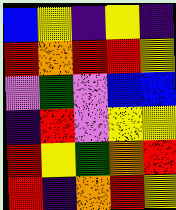[["blue", "yellow", "indigo", "yellow", "indigo"], ["red", "orange", "red", "red", "yellow"], ["violet", "green", "violet", "blue", "blue"], ["indigo", "red", "violet", "yellow", "yellow"], ["red", "yellow", "green", "orange", "red"], ["red", "indigo", "orange", "red", "yellow"]]